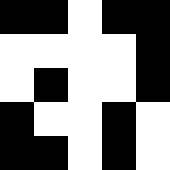[["black", "black", "white", "black", "black"], ["white", "white", "white", "white", "black"], ["white", "black", "white", "white", "black"], ["black", "white", "white", "black", "white"], ["black", "black", "white", "black", "white"]]